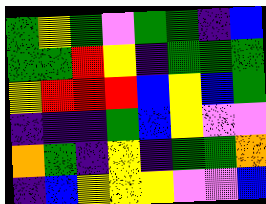[["green", "yellow", "green", "violet", "green", "green", "indigo", "blue"], ["green", "green", "red", "yellow", "indigo", "green", "green", "green"], ["yellow", "red", "red", "red", "blue", "yellow", "blue", "green"], ["indigo", "indigo", "indigo", "green", "blue", "yellow", "violet", "violet"], ["orange", "green", "indigo", "yellow", "indigo", "green", "green", "orange"], ["indigo", "blue", "yellow", "yellow", "yellow", "violet", "violet", "blue"]]